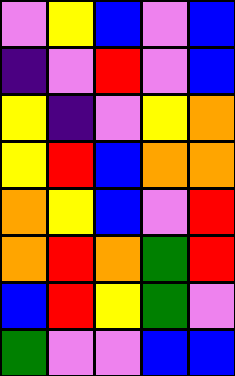[["violet", "yellow", "blue", "violet", "blue"], ["indigo", "violet", "red", "violet", "blue"], ["yellow", "indigo", "violet", "yellow", "orange"], ["yellow", "red", "blue", "orange", "orange"], ["orange", "yellow", "blue", "violet", "red"], ["orange", "red", "orange", "green", "red"], ["blue", "red", "yellow", "green", "violet"], ["green", "violet", "violet", "blue", "blue"]]